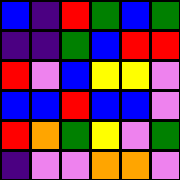[["blue", "indigo", "red", "green", "blue", "green"], ["indigo", "indigo", "green", "blue", "red", "red"], ["red", "violet", "blue", "yellow", "yellow", "violet"], ["blue", "blue", "red", "blue", "blue", "violet"], ["red", "orange", "green", "yellow", "violet", "green"], ["indigo", "violet", "violet", "orange", "orange", "violet"]]